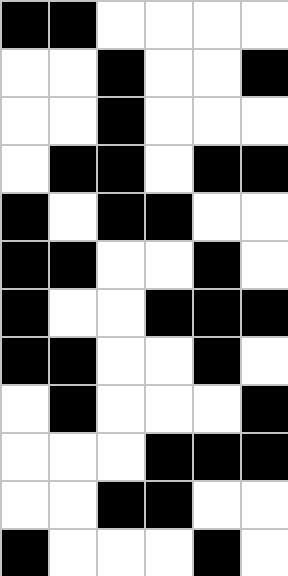[["black", "black", "white", "white", "white", "white"], ["white", "white", "black", "white", "white", "black"], ["white", "white", "black", "white", "white", "white"], ["white", "black", "black", "white", "black", "black"], ["black", "white", "black", "black", "white", "white"], ["black", "black", "white", "white", "black", "white"], ["black", "white", "white", "black", "black", "black"], ["black", "black", "white", "white", "black", "white"], ["white", "black", "white", "white", "white", "black"], ["white", "white", "white", "black", "black", "black"], ["white", "white", "black", "black", "white", "white"], ["black", "white", "white", "white", "black", "white"]]